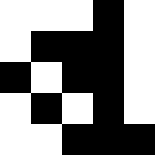[["white", "white", "white", "black", "white"], ["white", "black", "black", "black", "white"], ["black", "white", "black", "black", "white"], ["white", "black", "white", "black", "white"], ["white", "white", "black", "black", "black"]]